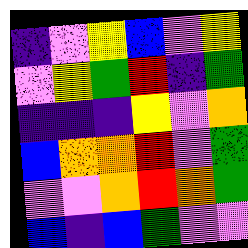[["indigo", "violet", "yellow", "blue", "violet", "yellow"], ["violet", "yellow", "green", "red", "indigo", "green"], ["indigo", "indigo", "indigo", "yellow", "violet", "orange"], ["blue", "orange", "orange", "red", "violet", "green"], ["violet", "violet", "orange", "red", "orange", "green"], ["blue", "indigo", "blue", "green", "violet", "violet"]]